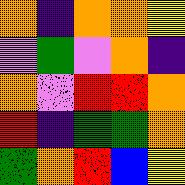[["orange", "indigo", "orange", "orange", "yellow"], ["violet", "green", "violet", "orange", "indigo"], ["orange", "violet", "red", "red", "orange"], ["red", "indigo", "green", "green", "orange"], ["green", "orange", "red", "blue", "yellow"]]